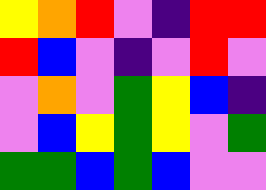[["yellow", "orange", "red", "violet", "indigo", "red", "red"], ["red", "blue", "violet", "indigo", "violet", "red", "violet"], ["violet", "orange", "violet", "green", "yellow", "blue", "indigo"], ["violet", "blue", "yellow", "green", "yellow", "violet", "green"], ["green", "green", "blue", "green", "blue", "violet", "violet"]]